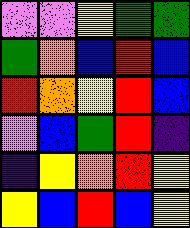[["violet", "violet", "yellow", "green", "green"], ["green", "orange", "blue", "red", "blue"], ["red", "orange", "yellow", "red", "blue"], ["violet", "blue", "green", "red", "indigo"], ["indigo", "yellow", "orange", "red", "yellow"], ["yellow", "blue", "red", "blue", "yellow"]]